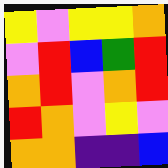[["yellow", "violet", "yellow", "yellow", "orange"], ["violet", "red", "blue", "green", "red"], ["orange", "red", "violet", "orange", "red"], ["red", "orange", "violet", "yellow", "violet"], ["orange", "orange", "indigo", "indigo", "blue"]]